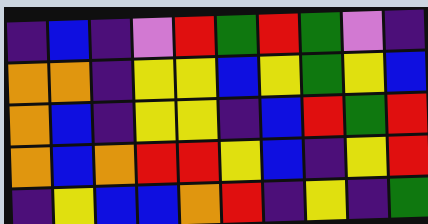[["indigo", "blue", "indigo", "violet", "red", "green", "red", "green", "violet", "indigo"], ["orange", "orange", "indigo", "yellow", "yellow", "blue", "yellow", "green", "yellow", "blue"], ["orange", "blue", "indigo", "yellow", "yellow", "indigo", "blue", "red", "green", "red"], ["orange", "blue", "orange", "red", "red", "yellow", "blue", "indigo", "yellow", "red"], ["indigo", "yellow", "blue", "blue", "orange", "red", "indigo", "yellow", "indigo", "green"]]